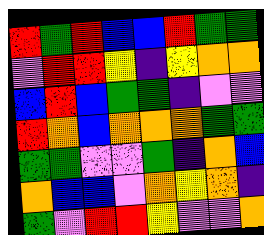[["red", "green", "red", "blue", "blue", "red", "green", "green"], ["violet", "red", "red", "yellow", "indigo", "yellow", "orange", "orange"], ["blue", "red", "blue", "green", "green", "indigo", "violet", "violet"], ["red", "orange", "blue", "orange", "orange", "orange", "green", "green"], ["green", "green", "violet", "violet", "green", "indigo", "orange", "blue"], ["orange", "blue", "blue", "violet", "orange", "yellow", "orange", "indigo"], ["green", "violet", "red", "red", "yellow", "violet", "violet", "orange"]]